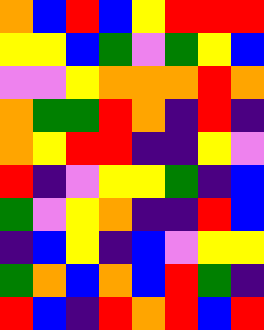[["orange", "blue", "red", "blue", "yellow", "red", "red", "red"], ["yellow", "yellow", "blue", "green", "violet", "green", "yellow", "blue"], ["violet", "violet", "yellow", "orange", "orange", "orange", "red", "orange"], ["orange", "green", "green", "red", "orange", "indigo", "red", "indigo"], ["orange", "yellow", "red", "red", "indigo", "indigo", "yellow", "violet"], ["red", "indigo", "violet", "yellow", "yellow", "green", "indigo", "blue"], ["green", "violet", "yellow", "orange", "indigo", "indigo", "red", "blue"], ["indigo", "blue", "yellow", "indigo", "blue", "violet", "yellow", "yellow"], ["green", "orange", "blue", "orange", "blue", "red", "green", "indigo"], ["red", "blue", "indigo", "red", "orange", "red", "blue", "red"]]